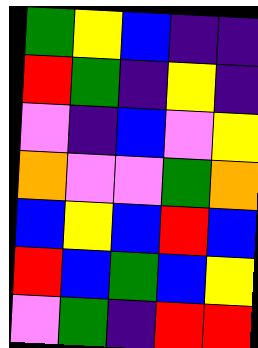[["green", "yellow", "blue", "indigo", "indigo"], ["red", "green", "indigo", "yellow", "indigo"], ["violet", "indigo", "blue", "violet", "yellow"], ["orange", "violet", "violet", "green", "orange"], ["blue", "yellow", "blue", "red", "blue"], ["red", "blue", "green", "blue", "yellow"], ["violet", "green", "indigo", "red", "red"]]